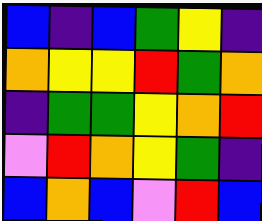[["blue", "indigo", "blue", "green", "yellow", "indigo"], ["orange", "yellow", "yellow", "red", "green", "orange"], ["indigo", "green", "green", "yellow", "orange", "red"], ["violet", "red", "orange", "yellow", "green", "indigo"], ["blue", "orange", "blue", "violet", "red", "blue"]]